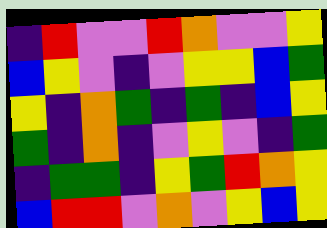[["indigo", "red", "violet", "violet", "red", "orange", "violet", "violet", "yellow"], ["blue", "yellow", "violet", "indigo", "violet", "yellow", "yellow", "blue", "green"], ["yellow", "indigo", "orange", "green", "indigo", "green", "indigo", "blue", "yellow"], ["green", "indigo", "orange", "indigo", "violet", "yellow", "violet", "indigo", "green"], ["indigo", "green", "green", "indigo", "yellow", "green", "red", "orange", "yellow"], ["blue", "red", "red", "violet", "orange", "violet", "yellow", "blue", "yellow"]]